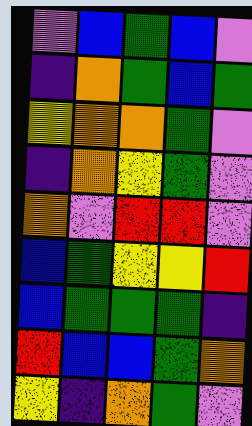[["violet", "blue", "green", "blue", "violet"], ["indigo", "orange", "green", "blue", "green"], ["yellow", "orange", "orange", "green", "violet"], ["indigo", "orange", "yellow", "green", "violet"], ["orange", "violet", "red", "red", "violet"], ["blue", "green", "yellow", "yellow", "red"], ["blue", "green", "green", "green", "indigo"], ["red", "blue", "blue", "green", "orange"], ["yellow", "indigo", "orange", "green", "violet"]]